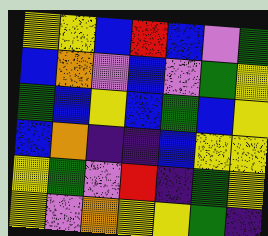[["yellow", "yellow", "blue", "red", "blue", "violet", "green"], ["blue", "orange", "violet", "blue", "violet", "green", "yellow"], ["green", "blue", "yellow", "blue", "green", "blue", "yellow"], ["blue", "orange", "indigo", "indigo", "blue", "yellow", "yellow"], ["yellow", "green", "violet", "red", "indigo", "green", "yellow"], ["yellow", "violet", "orange", "yellow", "yellow", "green", "indigo"]]